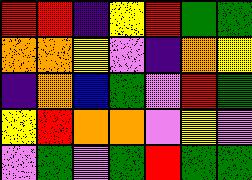[["red", "red", "indigo", "yellow", "red", "green", "green"], ["orange", "orange", "yellow", "violet", "indigo", "orange", "yellow"], ["indigo", "orange", "blue", "green", "violet", "red", "green"], ["yellow", "red", "orange", "orange", "violet", "yellow", "violet"], ["violet", "green", "violet", "green", "red", "green", "green"]]